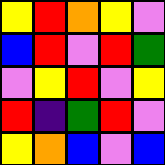[["yellow", "red", "orange", "yellow", "violet"], ["blue", "red", "violet", "red", "green"], ["violet", "yellow", "red", "violet", "yellow"], ["red", "indigo", "green", "red", "violet"], ["yellow", "orange", "blue", "violet", "blue"]]